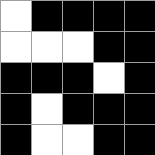[["white", "black", "black", "black", "black"], ["white", "white", "white", "black", "black"], ["black", "black", "black", "white", "black"], ["black", "white", "black", "black", "black"], ["black", "white", "white", "black", "black"]]